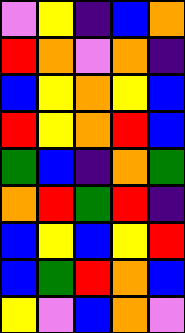[["violet", "yellow", "indigo", "blue", "orange"], ["red", "orange", "violet", "orange", "indigo"], ["blue", "yellow", "orange", "yellow", "blue"], ["red", "yellow", "orange", "red", "blue"], ["green", "blue", "indigo", "orange", "green"], ["orange", "red", "green", "red", "indigo"], ["blue", "yellow", "blue", "yellow", "red"], ["blue", "green", "red", "orange", "blue"], ["yellow", "violet", "blue", "orange", "violet"]]